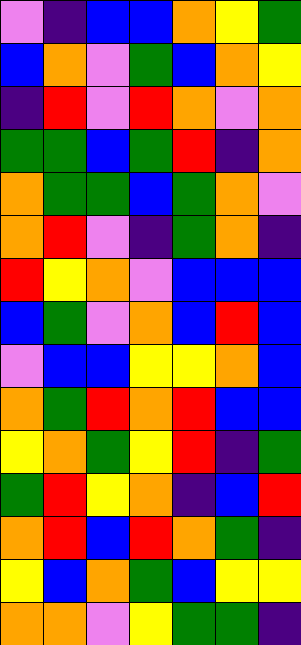[["violet", "indigo", "blue", "blue", "orange", "yellow", "green"], ["blue", "orange", "violet", "green", "blue", "orange", "yellow"], ["indigo", "red", "violet", "red", "orange", "violet", "orange"], ["green", "green", "blue", "green", "red", "indigo", "orange"], ["orange", "green", "green", "blue", "green", "orange", "violet"], ["orange", "red", "violet", "indigo", "green", "orange", "indigo"], ["red", "yellow", "orange", "violet", "blue", "blue", "blue"], ["blue", "green", "violet", "orange", "blue", "red", "blue"], ["violet", "blue", "blue", "yellow", "yellow", "orange", "blue"], ["orange", "green", "red", "orange", "red", "blue", "blue"], ["yellow", "orange", "green", "yellow", "red", "indigo", "green"], ["green", "red", "yellow", "orange", "indigo", "blue", "red"], ["orange", "red", "blue", "red", "orange", "green", "indigo"], ["yellow", "blue", "orange", "green", "blue", "yellow", "yellow"], ["orange", "orange", "violet", "yellow", "green", "green", "indigo"]]